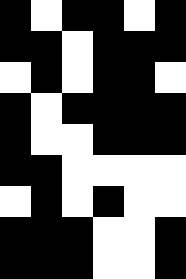[["black", "white", "black", "black", "white", "black"], ["black", "black", "white", "black", "black", "black"], ["white", "black", "white", "black", "black", "white"], ["black", "white", "black", "black", "black", "black"], ["black", "white", "white", "black", "black", "black"], ["black", "black", "white", "white", "white", "white"], ["white", "black", "white", "black", "white", "white"], ["black", "black", "black", "white", "white", "black"], ["black", "black", "black", "white", "white", "black"]]